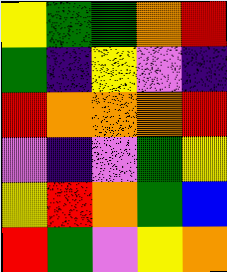[["yellow", "green", "green", "orange", "red"], ["green", "indigo", "yellow", "violet", "indigo"], ["red", "orange", "orange", "orange", "red"], ["violet", "indigo", "violet", "green", "yellow"], ["yellow", "red", "orange", "green", "blue"], ["red", "green", "violet", "yellow", "orange"]]